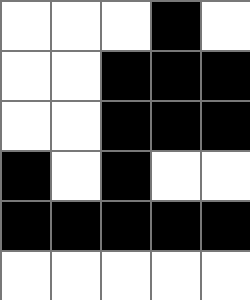[["white", "white", "white", "black", "white"], ["white", "white", "black", "black", "black"], ["white", "white", "black", "black", "black"], ["black", "white", "black", "white", "white"], ["black", "black", "black", "black", "black"], ["white", "white", "white", "white", "white"]]